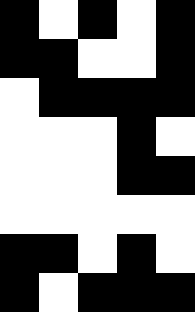[["black", "white", "black", "white", "black"], ["black", "black", "white", "white", "black"], ["white", "black", "black", "black", "black"], ["white", "white", "white", "black", "white"], ["white", "white", "white", "black", "black"], ["white", "white", "white", "white", "white"], ["black", "black", "white", "black", "white"], ["black", "white", "black", "black", "black"]]